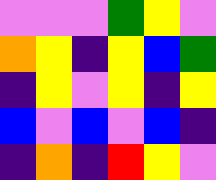[["violet", "violet", "violet", "green", "yellow", "violet"], ["orange", "yellow", "indigo", "yellow", "blue", "green"], ["indigo", "yellow", "violet", "yellow", "indigo", "yellow"], ["blue", "violet", "blue", "violet", "blue", "indigo"], ["indigo", "orange", "indigo", "red", "yellow", "violet"]]